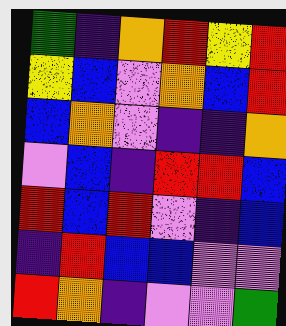[["green", "indigo", "orange", "red", "yellow", "red"], ["yellow", "blue", "violet", "orange", "blue", "red"], ["blue", "orange", "violet", "indigo", "indigo", "orange"], ["violet", "blue", "indigo", "red", "red", "blue"], ["red", "blue", "red", "violet", "indigo", "blue"], ["indigo", "red", "blue", "blue", "violet", "violet"], ["red", "orange", "indigo", "violet", "violet", "green"]]